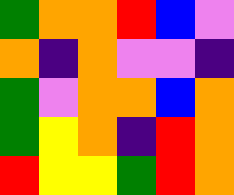[["green", "orange", "orange", "red", "blue", "violet"], ["orange", "indigo", "orange", "violet", "violet", "indigo"], ["green", "violet", "orange", "orange", "blue", "orange"], ["green", "yellow", "orange", "indigo", "red", "orange"], ["red", "yellow", "yellow", "green", "red", "orange"]]